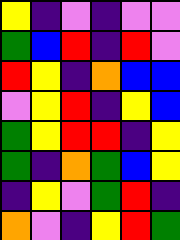[["yellow", "indigo", "violet", "indigo", "violet", "violet"], ["green", "blue", "red", "indigo", "red", "violet"], ["red", "yellow", "indigo", "orange", "blue", "blue"], ["violet", "yellow", "red", "indigo", "yellow", "blue"], ["green", "yellow", "red", "red", "indigo", "yellow"], ["green", "indigo", "orange", "green", "blue", "yellow"], ["indigo", "yellow", "violet", "green", "red", "indigo"], ["orange", "violet", "indigo", "yellow", "red", "green"]]